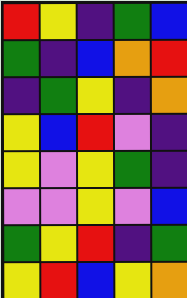[["red", "yellow", "indigo", "green", "blue"], ["green", "indigo", "blue", "orange", "red"], ["indigo", "green", "yellow", "indigo", "orange"], ["yellow", "blue", "red", "violet", "indigo"], ["yellow", "violet", "yellow", "green", "indigo"], ["violet", "violet", "yellow", "violet", "blue"], ["green", "yellow", "red", "indigo", "green"], ["yellow", "red", "blue", "yellow", "orange"]]